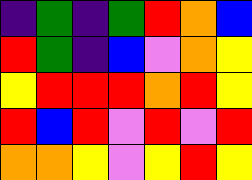[["indigo", "green", "indigo", "green", "red", "orange", "blue"], ["red", "green", "indigo", "blue", "violet", "orange", "yellow"], ["yellow", "red", "red", "red", "orange", "red", "yellow"], ["red", "blue", "red", "violet", "red", "violet", "red"], ["orange", "orange", "yellow", "violet", "yellow", "red", "yellow"]]